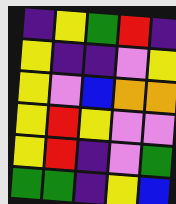[["indigo", "yellow", "green", "red", "indigo"], ["yellow", "indigo", "indigo", "violet", "yellow"], ["yellow", "violet", "blue", "orange", "orange"], ["yellow", "red", "yellow", "violet", "violet"], ["yellow", "red", "indigo", "violet", "green"], ["green", "green", "indigo", "yellow", "blue"]]